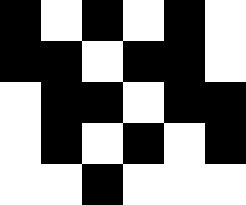[["black", "white", "black", "white", "black", "white"], ["black", "black", "white", "black", "black", "white"], ["white", "black", "black", "white", "black", "black"], ["white", "black", "white", "black", "white", "black"], ["white", "white", "black", "white", "white", "white"]]